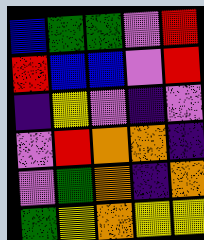[["blue", "green", "green", "violet", "red"], ["red", "blue", "blue", "violet", "red"], ["indigo", "yellow", "violet", "indigo", "violet"], ["violet", "red", "orange", "orange", "indigo"], ["violet", "green", "orange", "indigo", "orange"], ["green", "yellow", "orange", "yellow", "yellow"]]